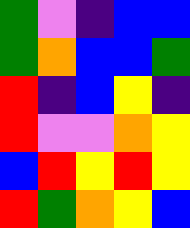[["green", "violet", "indigo", "blue", "blue"], ["green", "orange", "blue", "blue", "green"], ["red", "indigo", "blue", "yellow", "indigo"], ["red", "violet", "violet", "orange", "yellow"], ["blue", "red", "yellow", "red", "yellow"], ["red", "green", "orange", "yellow", "blue"]]